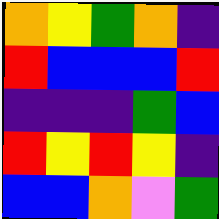[["orange", "yellow", "green", "orange", "indigo"], ["red", "blue", "blue", "blue", "red"], ["indigo", "indigo", "indigo", "green", "blue"], ["red", "yellow", "red", "yellow", "indigo"], ["blue", "blue", "orange", "violet", "green"]]